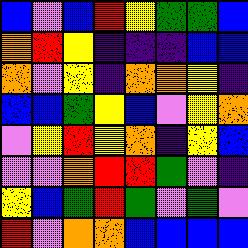[["blue", "violet", "blue", "red", "yellow", "green", "green", "blue"], ["orange", "red", "yellow", "indigo", "indigo", "indigo", "blue", "blue"], ["orange", "violet", "yellow", "indigo", "orange", "orange", "yellow", "indigo"], ["blue", "blue", "green", "yellow", "blue", "violet", "yellow", "orange"], ["violet", "yellow", "red", "yellow", "orange", "indigo", "yellow", "blue"], ["violet", "violet", "orange", "red", "red", "green", "violet", "indigo"], ["yellow", "blue", "green", "red", "green", "violet", "green", "violet"], ["red", "violet", "orange", "orange", "blue", "blue", "blue", "blue"]]